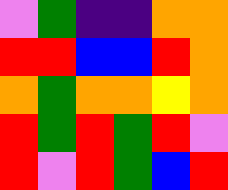[["violet", "green", "indigo", "indigo", "orange", "orange"], ["red", "red", "blue", "blue", "red", "orange"], ["orange", "green", "orange", "orange", "yellow", "orange"], ["red", "green", "red", "green", "red", "violet"], ["red", "violet", "red", "green", "blue", "red"]]